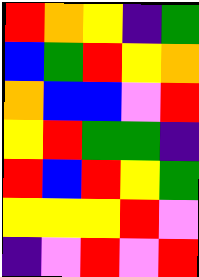[["red", "orange", "yellow", "indigo", "green"], ["blue", "green", "red", "yellow", "orange"], ["orange", "blue", "blue", "violet", "red"], ["yellow", "red", "green", "green", "indigo"], ["red", "blue", "red", "yellow", "green"], ["yellow", "yellow", "yellow", "red", "violet"], ["indigo", "violet", "red", "violet", "red"]]